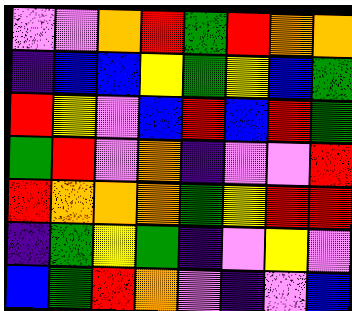[["violet", "violet", "orange", "red", "green", "red", "orange", "orange"], ["indigo", "blue", "blue", "yellow", "green", "yellow", "blue", "green"], ["red", "yellow", "violet", "blue", "red", "blue", "red", "green"], ["green", "red", "violet", "orange", "indigo", "violet", "violet", "red"], ["red", "orange", "orange", "orange", "green", "yellow", "red", "red"], ["indigo", "green", "yellow", "green", "indigo", "violet", "yellow", "violet"], ["blue", "green", "red", "orange", "violet", "indigo", "violet", "blue"]]